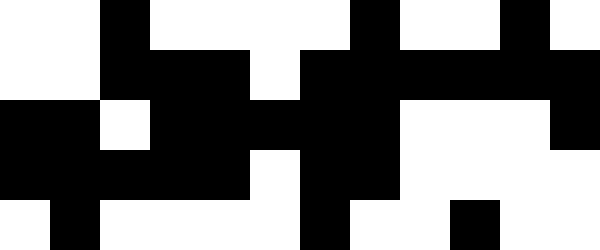[["white", "white", "black", "white", "white", "white", "white", "black", "white", "white", "black", "white"], ["white", "white", "black", "black", "black", "white", "black", "black", "black", "black", "black", "black"], ["black", "black", "white", "black", "black", "black", "black", "black", "white", "white", "white", "black"], ["black", "black", "black", "black", "black", "white", "black", "black", "white", "white", "white", "white"], ["white", "black", "white", "white", "white", "white", "black", "white", "white", "black", "white", "white"]]